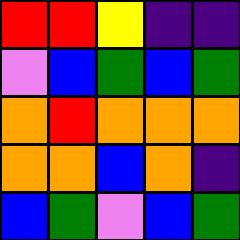[["red", "red", "yellow", "indigo", "indigo"], ["violet", "blue", "green", "blue", "green"], ["orange", "red", "orange", "orange", "orange"], ["orange", "orange", "blue", "orange", "indigo"], ["blue", "green", "violet", "blue", "green"]]